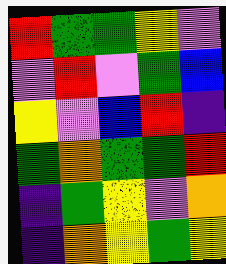[["red", "green", "green", "yellow", "violet"], ["violet", "red", "violet", "green", "blue"], ["yellow", "violet", "blue", "red", "indigo"], ["green", "orange", "green", "green", "red"], ["indigo", "green", "yellow", "violet", "orange"], ["indigo", "orange", "yellow", "green", "yellow"]]